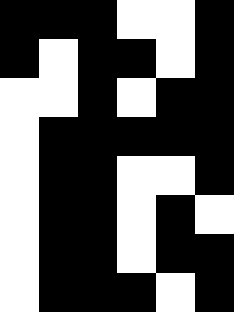[["black", "black", "black", "white", "white", "black"], ["black", "white", "black", "black", "white", "black"], ["white", "white", "black", "white", "black", "black"], ["white", "black", "black", "black", "black", "black"], ["white", "black", "black", "white", "white", "black"], ["white", "black", "black", "white", "black", "white"], ["white", "black", "black", "white", "black", "black"], ["white", "black", "black", "black", "white", "black"]]